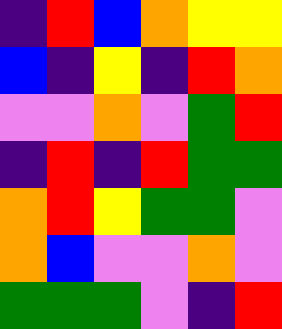[["indigo", "red", "blue", "orange", "yellow", "yellow"], ["blue", "indigo", "yellow", "indigo", "red", "orange"], ["violet", "violet", "orange", "violet", "green", "red"], ["indigo", "red", "indigo", "red", "green", "green"], ["orange", "red", "yellow", "green", "green", "violet"], ["orange", "blue", "violet", "violet", "orange", "violet"], ["green", "green", "green", "violet", "indigo", "red"]]